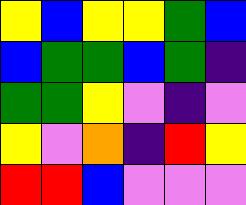[["yellow", "blue", "yellow", "yellow", "green", "blue"], ["blue", "green", "green", "blue", "green", "indigo"], ["green", "green", "yellow", "violet", "indigo", "violet"], ["yellow", "violet", "orange", "indigo", "red", "yellow"], ["red", "red", "blue", "violet", "violet", "violet"]]